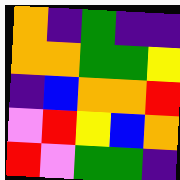[["orange", "indigo", "green", "indigo", "indigo"], ["orange", "orange", "green", "green", "yellow"], ["indigo", "blue", "orange", "orange", "red"], ["violet", "red", "yellow", "blue", "orange"], ["red", "violet", "green", "green", "indigo"]]